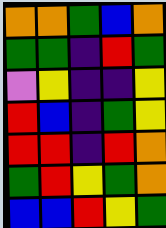[["orange", "orange", "green", "blue", "orange"], ["green", "green", "indigo", "red", "green"], ["violet", "yellow", "indigo", "indigo", "yellow"], ["red", "blue", "indigo", "green", "yellow"], ["red", "red", "indigo", "red", "orange"], ["green", "red", "yellow", "green", "orange"], ["blue", "blue", "red", "yellow", "green"]]